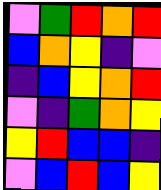[["violet", "green", "red", "orange", "red"], ["blue", "orange", "yellow", "indigo", "violet"], ["indigo", "blue", "yellow", "orange", "red"], ["violet", "indigo", "green", "orange", "yellow"], ["yellow", "red", "blue", "blue", "indigo"], ["violet", "blue", "red", "blue", "yellow"]]